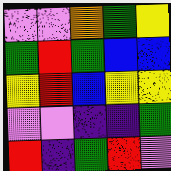[["violet", "violet", "orange", "green", "yellow"], ["green", "red", "green", "blue", "blue"], ["yellow", "red", "blue", "yellow", "yellow"], ["violet", "violet", "indigo", "indigo", "green"], ["red", "indigo", "green", "red", "violet"]]